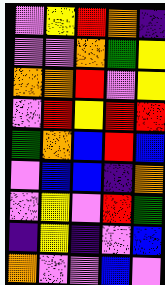[["violet", "yellow", "red", "orange", "indigo"], ["violet", "violet", "orange", "green", "yellow"], ["orange", "orange", "red", "violet", "yellow"], ["violet", "red", "yellow", "red", "red"], ["green", "orange", "blue", "red", "blue"], ["violet", "blue", "blue", "indigo", "orange"], ["violet", "yellow", "violet", "red", "green"], ["indigo", "yellow", "indigo", "violet", "blue"], ["orange", "violet", "violet", "blue", "violet"]]